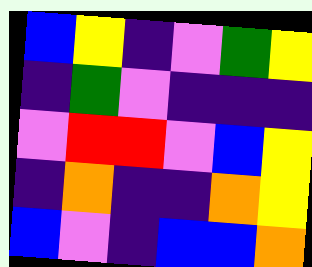[["blue", "yellow", "indigo", "violet", "green", "yellow"], ["indigo", "green", "violet", "indigo", "indigo", "indigo"], ["violet", "red", "red", "violet", "blue", "yellow"], ["indigo", "orange", "indigo", "indigo", "orange", "yellow"], ["blue", "violet", "indigo", "blue", "blue", "orange"]]